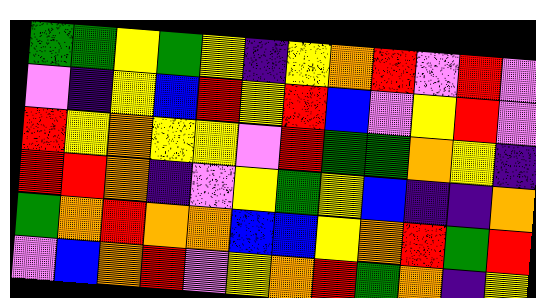[["green", "green", "yellow", "green", "yellow", "indigo", "yellow", "orange", "red", "violet", "red", "violet"], ["violet", "indigo", "yellow", "blue", "red", "yellow", "red", "blue", "violet", "yellow", "red", "violet"], ["red", "yellow", "orange", "yellow", "yellow", "violet", "red", "green", "green", "orange", "yellow", "indigo"], ["red", "red", "orange", "indigo", "violet", "yellow", "green", "yellow", "blue", "indigo", "indigo", "orange"], ["green", "orange", "red", "orange", "orange", "blue", "blue", "yellow", "orange", "red", "green", "red"], ["violet", "blue", "orange", "red", "violet", "yellow", "orange", "red", "green", "orange", "indigo", "yellow"]]